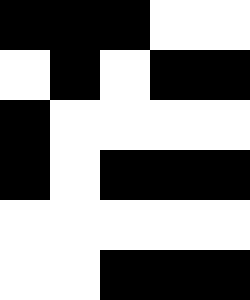[["black", "black", "black", "white", "white"], ["white", "black", "white", "black", "black"], ["black", "white", "white", "white", "white"], ["black", "white", "black", "black", "black"], ["white", "white", "white", "white", "white"], ["white", "white", "black", "black", "black"]]